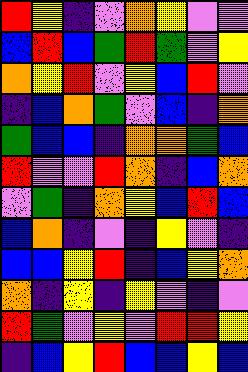[["red", "yellow", "indigo", "violet", "orange", "yellow", "violet", "violet"], ["blue", "red", "blue", "green", "red", "green", "violet", "yellow"], ["orange", "yellow", "red", "violet", "yellow", "blue", "red", "violet"], ["indigo", "blue", "orange", "green", "violet", "blue", "indigo", "orange"], ["green", "blue", "blue", "indigo", "orange", "orange", "green", "blue"], ["red", "violet", "violet", "red", "orange", "indigo", "blue", "orange"], ["violet", "green", "indigo", "orange", "yellow", "blue", "red", "blue"], ["blue", "orange", "indigo", "violet", "indigo", "yellow", "violet", "indigo"], ["blue", "blue", "yellow", "red", "indigo", "blue", "yellow", "orange"], ["orange", "indigo", "yellow", "indigo", "yellow", "violet", "indigo", "violet"], ["red", "green", "violet", "yellow", "violet", "red", "red", "yellow"], ["indigo", "blue", "yellow", "red", "blue", "blue", "yellow", "blue"]]